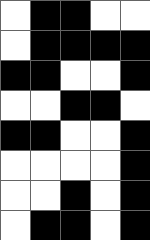[["white", "black", "black", "white", "white"], ["white", "black", "black", "black", "black"], ["black", "black", "white", "white", "black"], ["white", "white", "black", "black", "white"], ["black", "black", "white", "white", "black"], ["white", "white", "white", "white", "black"], ["white", "white", "black", "white", "black"], ["white", "black", "black", "white", "black"]]